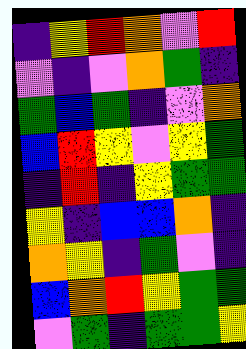[["indigo", "yellow", "red", "orange", "violet", "red"], ["violet", "indigo", "violet", "orange", "green", "indigo"], ["green", "blue", "green", "indigo", "violet", "orange"], ["blue", "red", "yellow", "violet", "yellow", "green"], ["indigo", "red", "indigo", "yellow", "green", "green"], ["yellow", "indigo", "blue", "blue", "orange", "indigo"], ["orange", "yellow", "indigo", "green", "violet", "indigo"], ["blue", "orange", "red", "yellow", "green", "green"], ["violet", "green", "indigo", "green", "green", "yellow"]]